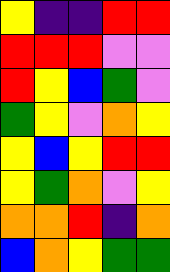[["yellow", "indigo", "indigo", "red", "red"], ["red", "red", "red", "violet", "violet"], ["red", "yellow", "blue", "green", "violet"], ["green", "yellow", "violet", "orange", "yellow"], ["yellow", "blue", "yellow", "red", "red"], ["yellow", "green", "orange", "violet", "yellow"], ["orange", "orange", "red", "indigo", "orange"], ["blue", "orange", "yellow", "green", "green"]]